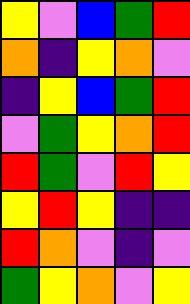[["yellow", "violet", "blue", "green", "red"], ["orange", "indigo", "yellow", "orange", "violet"], ["indigo", "yellow", "blue", "green", "red"], ["violet", "green", "yellow", "orange", "red"], ["red", "green", "violet", "red", "yellow"], ["yellow", "red", "yellow", "indigo", "indigo"], ["red", "orange", "violet", "indigo", "violet"], ["green", "yellow", "orange", "violet", "yellow"]]